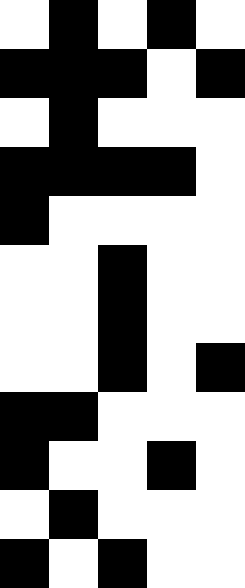[["white", "black", "white", "black", "white"], ["black", "black", "black", "white", "black"], ["white", "black", "white", "white", "white"], ["black", "black", "black", "black", "white"], ["black", "white", "white", "white", "white"], ["white", "white", "black", "white", "white"], ["white", "white", "black", "white", "white"], ["white", "white", "black", "white", "black"], ["black", "black", "white", "white", "white"], ["black", "white", "white", "black", "white"], ["white", "black", "white", "white", "white"], ["black", "white", "black", "white", "white"]]